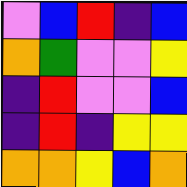[["violet", "blue", "red", "indigo", "blue"], ["orange", "green", "violet", "violet", "yellow"], ["indigo", "red", "violet", "violet", "blue"], ["indigo", "red", "indigo", "yellow", "yellow"], ["orange", "orange", "yellow", "blue", "orange"]]